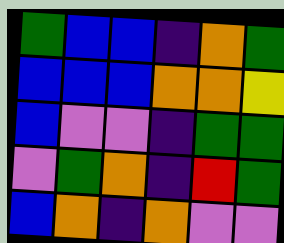[["green", "blue", "blue", "indigo", "orange", "green"], ["blue", "blue", "blue", "orange", "orange", "yellow"], ["blue", "violet", "violet", "indigo", "green", "green"], ["violet", "green", "orange", "indigo", "red", "green"], ["blue", "orange", "indigo", "orange", "violet", "violet"]]